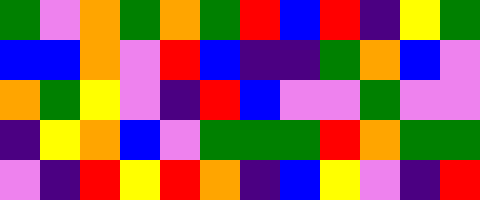[["green", "violet", "orange", "green", "orange", "green", "red", "blue", "red", "indigo", "yellow", "green"], ["blue", "blue", "orange", "violet", "red", "blue", "indigo", "indigo", "green", "orange", "blue", "violet"], ["orange", "green", "yellow", "violet", "indigo", "red", "blue", "violet", "violet", "green", "violet", "violet"], ["indigo", "yellow", "orange", "blue", "violet", "green", "green", "green", "red", "orange", "green", "green"], ["violet", "indigo", "red", "yellow", "red", "orange", "indigo", "blue", "yellow", "violet", "indigo", "red"]]